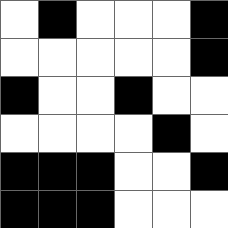[["white", "black", "white", "white", "white", "black"], ["white", "white", "white", "white", "white", "black"], ["black", "white", "white", "black", "white", "white"], ["white", "white", "white", "white", "black", "white"], ["black", "black", "black", "white", "white", "black"], ["black", "black", "black", "white", "white", "white"]]